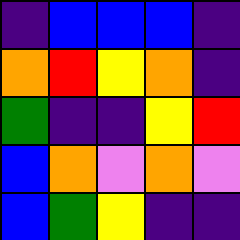[["indigo", "blue", "blue", "blue", "indigo"], ["orange", "red", "yellow", "orange", "indigo"], ["green", "indigo", "indigo", "yellow", "red"], ["blue", "orange", "violet", "orange", "violet"], ["blue", "green", "yellow", "indigo", "indigo"]]